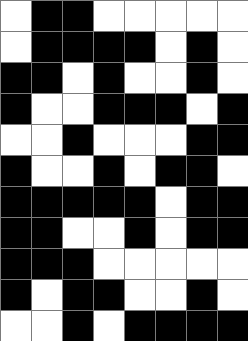[["white", "black", "black", "white", "white", "white", "white", "white"], ["white", "black", "black", "black", "black", "white", "black", "white"], ["black", "black", "white", "black", "white", "white", "black", "white"], ["black", "white", "white", "black", "black", "black", "white", "black"], ["white", "white", "black", "white", "white", "white", "black", "black"], ["black", "white", "white", "black", "white", "black", "black", "white"], ["black", "black", "black", "black", "black", "white", "black", "black"], ["black", "black", "white", "white", "black", "white", "black", "black"], ["black", "black", "black", "white", "white", "white", "white", "white"], ["black", "white", "black", "black", "white", "white", "black", "white"], ["white", "white", "black", "white", "black", "black", "black", "black"]]